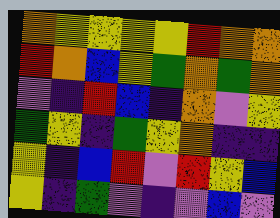[["orange", "yellow", "yellow", "yellow", "yellow", "red", "orange", "orange"], ["red", "orange", "blue", "yellow", "green", "orange", "green", "orange"], ["violet", "indigo", "red", "blue", "indigo", "orange", "violet", "yellow"], ["green", "yellow", "indigo", "green", "yellow", "orange", "indigo", "indigo"], ["yellow", "indigo", "blue", "red", "violet", "red", "yellow", "blue"], ["yellow", "indigo", "green", "violet", "indigo", "violet", "blue", "violet"]]